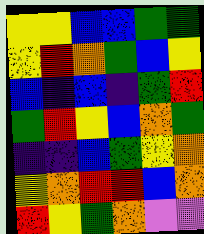[["yellow", "yellow", "blue", "blue", "green", "green"], ["yellow", "red", "orange", "green", "blue", "yellow"], ["blue", "indigo", "blue", "indigo", "green", "red"], ["green", "red", "yellow", "blue", "orange", "green"], ["indigo", "indigo", "blue", "green", "yellow", "orange"], ["yellow", "orange", "red", "red", "blue", "orange"], ["red", "yellow", "green", "orange", "violet", "violet"]]